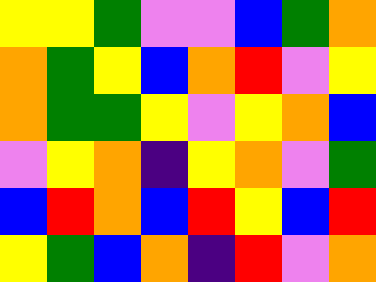[["yellow", "yellow", "green", "violet", "violet", "blue", "green", "orange"], ["orange", "green", "yellow", "blue", "orange", "red", "violet", "yellow"], ["orange", "green", "green", "yellow", "violet", "yellow", "orange", "blue"], ["violet", "yellow", "orange", "indigo", "yellow", "orange", "violet", "green"], ["blue", "red", "orange", "blue", "red", "yellow", "blue", "red"], ["yellow", "green", "blue", "orange", "indigo", "red", "violet", "orange"]]